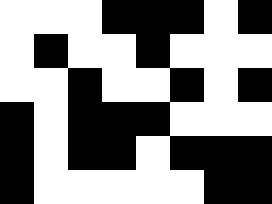[["white", "white", "white", "black", "black", "black", "white", "black"], ["white", "black", "white", "white", "black", "white", "white", "white"], ["white", "white", "black", "white", "white", "black", "white", "black"], ["black", "white", "black", "black", "black", "white", "white", "white"], ["black", "white", "black", "black", "white", "black", "black", "black"], ["black", "white", "white", "white", "white", "white", "black", "black"]]